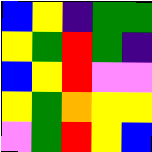[["blue", "yellow", "indigo", "green", "green"], ["yellow", "green", "red", "green", "indigo"], ["blue", "yellow", "red", "violet", "violet"], ["yellow", "green", "orange", "yellow", "yellow"], ["violet", "green", "red", "yellow", "blue"]]